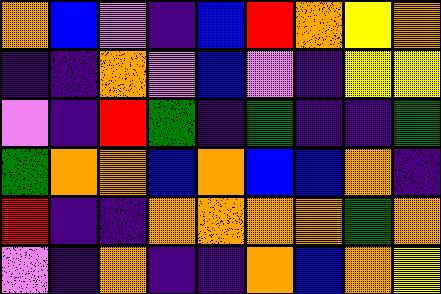[["orange", "blue", "violet", "indigo", "blue", "red", "orange", "yellow", "orange"], ["indigo", "indigo", "orange", "violet", "blue", "violet", "indigo", "yellow", "yellow"], ["violet", "indigo", "red", "green", "indigo", "green", "indigo", "indigo", "green"], ["green", "orange", "orange", "blue", "orange", "blue", "blue", "orange", "indigo"], ["red", "indigo", "indigo", "orange", "orange", "orange", "orange", "green", "orange"], ["violet", "indigo", "orange", "indigo", "indigo", "orange", "blue", "orange", "yellow"]]